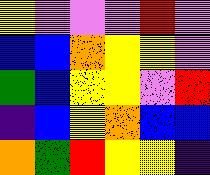[["yellow", "violet", "violet", "violet", "red", "violet"], ["blue", "blue", "orange", "yellow", "yellow", "violet"], ["green", "blue", "yellow", "yellow", "violet", "red"], ["indigo", "blue", "yellow", "orange", "blue", "blue"], ["orange", "green", "red", "yellow", "yellow", "indigo"]]